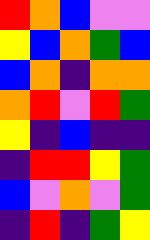[["red", "orange", "blue", "violet", "violet"], ["yellow", "blue", "orange", "green", "blue"], ["blue", "orange", "indigo", "orange", "orange"], ["orange", "red", "violet", "red", "green"], ["yellow", "indigo", "blue", "indigo", "indigo"], ["indigo", "red", "red", "yellow", "green"], ["blue", "violet", "orange", "violet", "green"], ["indigo", "red", "indigo", "green", "yellow"]]